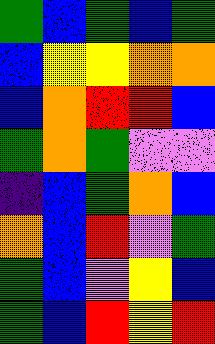[["green", "blue", "green", "blue", "green"], ["blue", "yellow", "yellow", "orange", "orange"], ["blue", "orange", "red", "red", "blue"], ["green", "orange", "green", "violet", "violet"], ["indigo", "blue", "green", "orange", "blue"], ["orange", "blue", "red", "violet", "green"], ["green", "blue", "violet", "yellow", "blue"], ["green", "blue", "red", "yellow", "red"]]